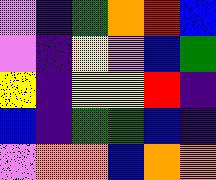[["violet", "indigo", "green", "orange", "red", "blue"], ["violet", "indigo", "yellow", "violet", "blue", "green"], ["yellow", "indigo", "yellow", "yellow", "red", "indigo"], ["blue", "indigo", "green", "green", "blue", "indigo"], ["violet", "orange", "orange", "blue", "orange", "orange"]]